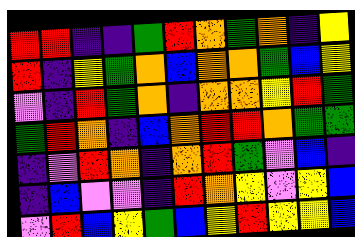[["red", "red", "indigo", "indigo", "green", "red", "orange", "green", "orange", "indigo", "yellow"], ["red", "indigo", "yellow", "green", "orange", "blue", "orange", "orange", "green", "blue", "yellow"], ["violet", "indigo", "red", "green", "orange", "indigo", "orange", "orange", "yellow", "red", "green"], ["green", "red", "orange", "indigo", "blue", "orange", "red", "red", "orange", "green", "green"], ["indigo", "violet", "red", "orange", "indigo", "orange", "red", "green", "violet", "blue", "indigo"], ["indigo", "blue", "violet", "violet", "indigo", "red", "orange", "yellow", "violet", "yellow", "blue"], ["violet", "red", "blue", "yellow", "green", "blue", "yellow", "red", "yellow", "yellow", "blue"]]